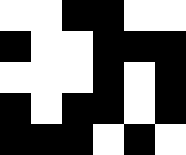[["white", "white", "black", "black", "white", "white"], ["black", "white", "white", "black", "black", "black"], ["white", "white", "white", "black", "white", "black"], ["black", "white", "black", "black", "white", "black"], ["black", "black", "black", "white", "black", "white"]]